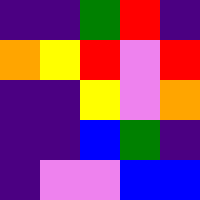[["indigo", "indigo", "green", "red", "indigo"], ["orange", "yellow", "red", "violet", "red"], ["indigo", "indigo", "yellow", "violet", "orange"], ["indigo", "indigo", "blue", "green", "indigo"], ["indigo", "violet", "violet", "blue", "blue"]]